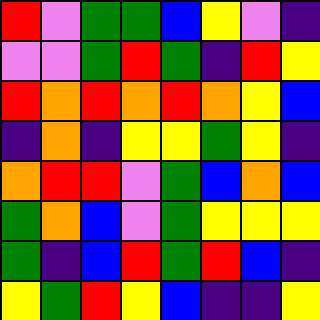[["red", "violet", "green", "green", "blue", "yellow", "violet", "indigo"], ["violet", "violet", "green", "red", "green", "indigo", "red", "yellow"], ["red", "orange", "red", "orange", "red", "orange", "yellow", "blue"], ["indigo", "orange", "indigo", "yellow", "yellow", "green", "yellow", "indigo"], ["orange", "red", "red", "violet", "green", "blue", "orange", "blue"], ["green", "orange", "blue", "violet", "green", "yellow", "yellow", "yellow"], ["green", "indigo", "blue", "red", "green", "red", "blue", "indigo"], ["yellow", "green", "red", "yellow", "blue", "indigo", "indigo", "yellow"]]